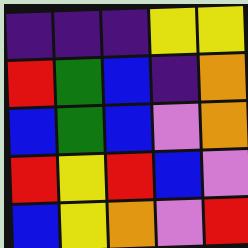[["indigo", "indigo", "indigo", "yellow", "yellow"], ["red", "green", "blue", "indigo", "orange"], ["blue", "green", "blue", "violet", "orange"], ["red", "yellow", "red", "blue", "violet"], ["blue", "yellow", "orange", "violet", "red"]]